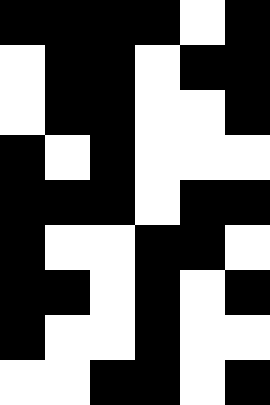[["black", "black", "black", "black", "white", "black"], ["white", "black", "black", "white", "black", "black"], ["white", "black", "black", "white", "white", "black"], ["black", "white", "black", "white", "white", "white"], ["black", "black", "black", "white", "black", "black"], ["black", "white", "white", "black", "black", "white"], ["black", "black", "white", "black", "white", "black"], ["black", "white", "white", "black", "white", "white"], ["white", "white", "black", "black", "white", "black"]]